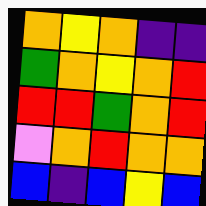[["orange", "yellow", "orange", "indigo", "indigo"], ["green", "orange", "yellow", "orange", "red"], ["red", "red", "green", "orange", "red"], ["violet", "orange", "red", "orange", "orange"], ["blue", "indigo", "blue", "yellow", "blue"]]